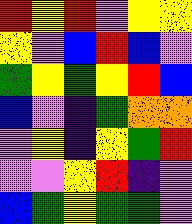[["red", "yellow", "red", "violet", "yellow", "yellow"], ["yellow", "violet", "blue", "red", "blue", "violet"], ["green", "yellow", "green", "yellow", "red", "blue"], ["blue", "violet", "indigo", "green", "orange", "orange"], ["violet", "yellow", "indigo", "yellow", "green", "red"], ["violet", "violet", "yellow", "red", "indigo", "violet"], ["blue", "green", "yellow", "green", "green", "violet"]]